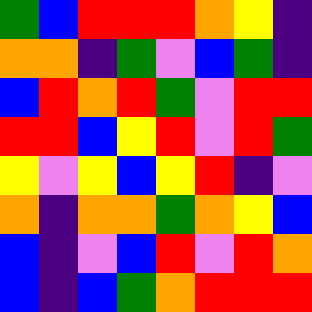[["green", "blue", "red", "red", "red", "orange", "yellow", "indigo"], ["orange", "orange", "indigo", "green", "violet", "blue", "green", "indigo"], ["blue", "red", "orange", "red", "green", "violet", "red", "red"], ["red", "red", "blue", "yellow", "red", "violet", "red", "green"], ["yellow", "violet", "yellow", "blue", "yellow", "red", "indigo", "violet"], ["orange", "indigo", "orange", "orange", "green", "orange", "yellow", "blue"], ["blue", "indigo", "violet", "blue", "red", "violet", "red", "orange"], ["blue", "indigo", "blue", "green", "orange", "red", "red", "red"]]